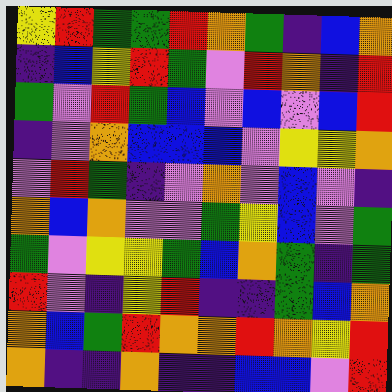[["yellow", "red", "green", "green", "red", "orange", "green", "indigo", "blue", "orange"], ["indigo", "blue", "yellow", "red", "green", "violet", "red", "orange", "indigo", "red"], ["green", "violet", "red", "green", "blue", "violet", "blue", "violet", "blue", "red"], ["indigo", "violet", "orange", "blue", "blue", "blue", "violet", "yellow", "yellow", "orange"], ["violet", "red", "green", "indigo", "violet", "orange", "violet", "blue", "violet", "indigo"], ["orange", "blue", "orange", "violet", "violet", "green", "yellow", "blue", "violet", "green"], ["green", "violet", "yellow", "yellow", "green", "blue", "orange", "green", "indigo", "green"], ["red", "violet", "indigo", "yellow", "red", "indigo", "indigo", "green", "blue", "orange"], ["orange", "blue", "green", "red", "orange", "orange", "red", "orange", "yellow", "red"], ["orange", "indigo", "indigo", "orange", "indigo", "indigo", "blue", "blue", "violet", "red"]]